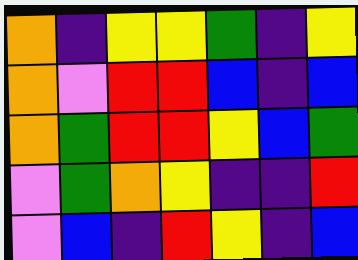[["orange", "indigo", "yellow", "yellow", "green", "indigo", "yellow"], ["orange", "violet", "red", "red", "blue", "indigo", "blue"], ["orange", "green", "red", "red", "yellow", "blue", "green"], ["violet", "green", "orange", "yellow", "indigo", "indigo", "red"], ["violet", "blue", "indigo", "red", "yellow", "indigo", "blue"]]